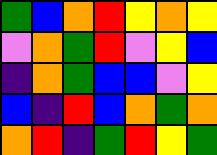[["green", "blue", "orange", "red", "yellow", "orange", "yellow"], ["violet", "orange", "green", "red", "violet", "yellow", "blue"], ["indigo", "orange", "green", "blue", "blue", "violet", "yellow"], ["blue", "indigo", "red", "blue", "orange", "green", "orange"], ["orange", "red", "indigo", "green", "red", "yellow", "green"]]